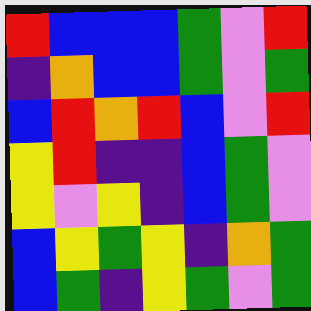[["red", "blue", "blue", "blue", "green", "violet", "red"], ["indigo", "orange", "blue", "blue", "green", "violet", "green"], ["blue", "red", "orange", "red", "blue", "violet", "red"], ["yellow", "red", "indigo", "indigo", "blue", "green", "violet"], ["yellow", "violet", "yellow", "indigo", "blue", "green", "violet"], ["blue", "yellow", "green", "yellow", "indigo", "orange", "green"], ["blue", "green", "indigo", "yellow", "green", "violet", "green"]]